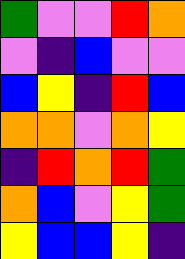[["green", "violet", "violet", "red", "orange"], ["violet", "indigo", "blue", "violet", "violet"], ["blue", "yellow", "indigo", "red", "blue"], ["orange", "orange", "violet", "orange", "yellow"], ["indigo", "red", "orange", "red", "green"], ["orange", "blue", "violet", "yellow", "green"], ["yellow", "blue", "blue", "yellow", "indigo"]]